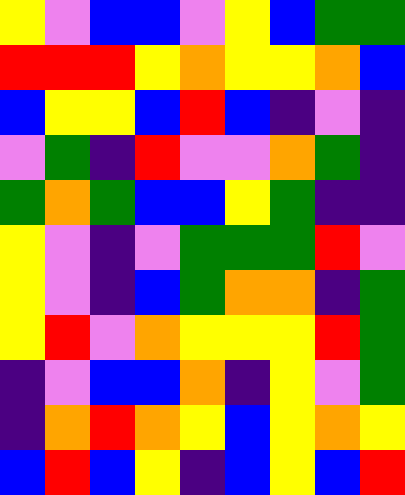[["yellow", "violet", "blue", "blue", "violet", "yellow", "blue", "green", "green"], ["red", "red", "red", "yellow", "orange", "yellow", "yellow", "orange", "blue"], ["blue", "yellow", "yellow", "blue", "red", "blue", "indigo", "violet", "indigo"], ["violet", "green", "indigo", "red", "violet", "violet", "orange", "green", "indigo"], ["green", "orange", "green", "blue", "blue", "yellow", "green", "indigo", "indigo"], ["yellow", "violet", "indigo", "violet", "green", "green", "green", "red", "violet"], ["yellow", "violet", "indigo", "blue", "green", "orange", "orange", "indigo", "green"], ["yellow", "red", "violet", "orange", "yellow", "yellow", "yellow", "red", "green"], ["indigo", "violet", "blue", "blue", "orange", "indigo", "yellow", "violet", "green"], ["indigo", "orange", "red", "orange", "yellow", "blue", "yellow", "orange", "yellow"], ["blue", "red", "blue", "yellow", "indigo", "blue", "yellow", "blue", "red"]]